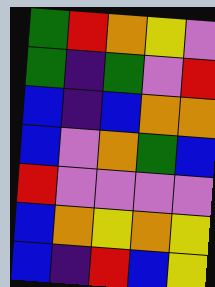[["green", "red", "orange", "yellow", "violet"], ["green", "indigo", "green", "violet", "red"], ["blue", "indigo", "blue", "orange", "orange"], ["blue", "violet", "orange", "green", "blue"], ["red", "violet", "violet", "violet", "violet"], ["blue", "orange", "yellow", "orange", "yellow"], ["blue", "indigo", "red", "blue", "yellow"]]